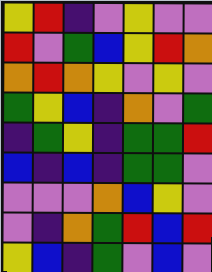[["yellow", "red", "indigo", "violet", "yellow", "violet", "violet"], ["red", "violet", "green", "blue", "yellow", "red", "orange"], ["orange", "red", "orange", "yellow", "violet", "yellow", "violet"], ["green", "yellow", "blue", "indigo", "orange", "violet", "green"], ["indigo", "green", "yellow", "indigo", "green", "green", "red"], ["blue", "indigo", "blue", "indigo", "green", "green", "violet"], ["violet", "violet", "violet", "orange", "blue", "yellow", "violet"], ["violet", "indigo", "orange", "green", "red", "blue", "red"], ["yellow", "blue", "indigo", "green", "violet", "blue", "violet"]]